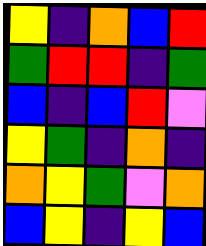[["yellow", "indigo", "orange", "blue", "red"], ["green", "red", "red", "indigo", "green"], ["blue", "indigo", "blue", "red", "violet"], ["yellow", "green", "indigo", "orange", "indigo"], ["orange", "yellow", "green", "violet", "orange"], ["blue", "yellow", "indigo", "yellow", "blue"]]